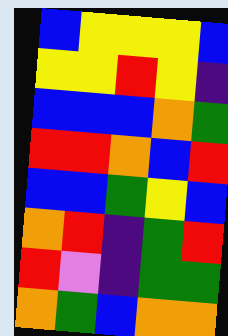[["blue", "yellow", "yellow", "yellow", "blue"], ["yellow", "yellow", "red", "yellow", "indigo"], ["blue", "blue", "blue", "orange", "green"], ["red", "red", "orange", "blue", "red"], ["blue", "blue", "green", "yellow", "blue"], ["orange", "red", "indigo", "green", "red"], ["red", "violet", "indigo", "green", "green"], ["orange", "green", "blue", "orange", "orange"]]